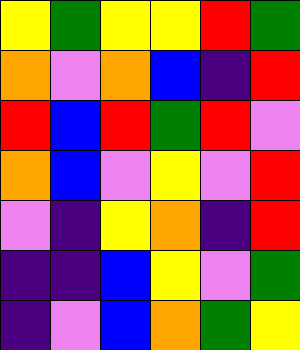[["yellow", "green", "yellow", "yellow", "red", "green"], ["orange", "violet", "orange", "blue", "indigo", "red"], ["red", "blue", "red", "green", "red", "violet"], ["orange", "blue", "violet", "yellow", "violet", "red"], ["violet", "indigo", "yellow", "orange", "indigo", "red"], ["indigo", "indigo", "blue", "yellow", "violet", "green"], ["indigo", "violet", "blue", "orange", "green", "yellow"]]